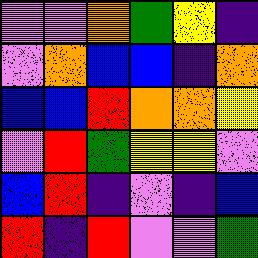[["violet", "violet", "orange", "green", "yellow", "indigo"], ["violet", "orange", "blue", "blue", "indigo", "orange"], ["blue", "blue", "red", "orange", "orange", "yellow"], ["violet", "red", "green", "yellow", "yellow", "violet"], ["blue", "red", "indigo", "violet", "indigo", "blue"], ["red", "indigo", "red", "violet", "violet", "green"]]